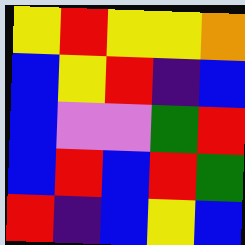[["yellow", "red", "yellow", "yellow", "orange"], ["blue", "yellow", "red", "indigo", "blue"], ["blue", "violet", "violet", "green", "red"], ["blue", "red", "blue", "red", "green"], ["red", "indigo", "blue", "yellow", "blue"]]